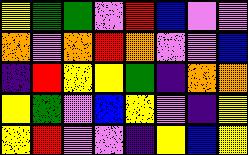[["yellow", "green", "green", "violet", "red", "blue", "violet", "violet"], ["orange", "violet", "orange", "red", "orange", "violet", "violet", "blue"], ["indigo", "red", "yellow", "yellow", "green", "indigo", "orange", "orange"], ["yellow", "green", "violet", "blue", "yellow", "violet", "indigo", "yellow"], ["yellow", "red", "violet", "violet", "indigo", "yellow", "blue", "yellow"]]